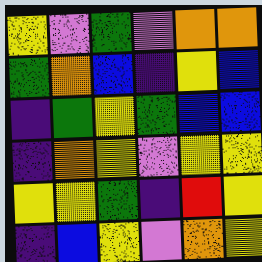[["yellow", "violet", "green", "violet", "orange", "orange"], ["green", "orange", "blue", "indigo", "yellow", "blue"], ["indigo", "green", "yellow", "green", "blue", "blue"], ["indigo", "orange", "yellow", "violet", "yellow", "yellow"], ["yellow", "yellow", "green", "indigo", "red", "yellow"], ["indigo", "blue", "yellow", "violet", "orange", "yellow"]]